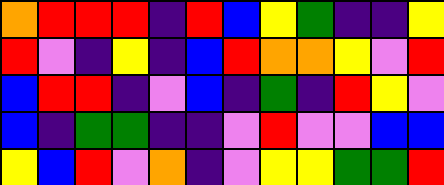[["orange", "red", "red", "red", "indigo", "red", "blue", "yellow", "green", "indigo", "indigo", "yellow"], ["red", "violet", "indigo", "yellow", "indigo", "blue", "red", "orange", "orange", "yellow", "violet", "red"], ["blue", "red", "red", "indigo", "violet", "blue", "indigo", "green", "indigo", "red", "yellow", "violet"], ["blue", "indigo", "green", "green", "indigo", "indigo", "violet", "red", "violet", "violet", "blue", "blue"], ["yellow", "blue", "red", "violet", "orange", "indigo", "violet", "yellow", "yellow", "green", "green", "red"]]